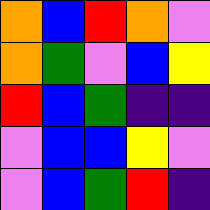[["orange", "blue", "red", "orange", "violet"], ["orange", "green", "violet", "blue", "yellow"], ["red", "blue", "green", "indigo", "indigo"], ["violet", "blue", "blue", "yellow", "violet"], ["violet", "blue", "green", "red", "indigo"]]